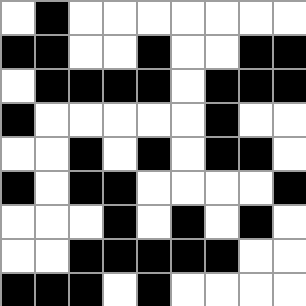[["white", "black", "white", "white", "white", "white", "white", "white", "white"], ["black", "black", "white", "white", "black", "white", "white", "black", "black"], ["white", "black", "black", "black", "black", "white", "black", "black", "black"], ["black", "white", "white", "white", "white", "white", "black", "white", "white"], ["white", "white", "black", "white", "black", "white", "black", "black", "white"], ["black", "white", "black", "black", "white", "white", "white", "white", "black"], ["white", "white", "white", "black", "white", "black", "white", "black", "white"], ["white", "white", "black", "black", "black", "black", "black", "white", "white"], ["black", "black", "black", "white", "black", "white", "white", "white", "white"]]